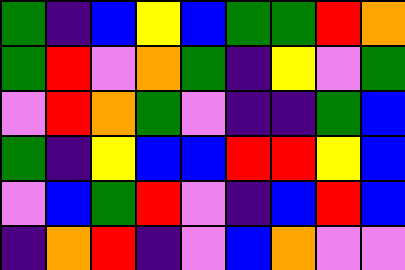[["green", "indigo", "blue", "yellow", "blue", "green", "green", "red", "orange"], ["green", "red", "violet", "orange", "green", "indigo", "yellow", "violet", "green"], ["violet", "red", "orange", "green", "violet", "indigo", "indigo", "green", "blue"], ["green", "indigo", "yellow", "blue", "blue", "red", "red", "yellow", "blue"], ["violet", "blue", "green", "red", "violet", "indigo", "blue", "red", "blue"], ["indigo", "orange", "red", "indigo", "violet", "blue", "orange", "violet", "violet"]]